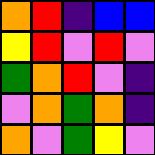[["orange", "red", "indigo", "blue", "blue"], ["yellow", "red", "violet", "red", "violet"], ["green", "orange", "red", "violet", "indigo"], ["violet", "orange", "green", "orange", "indigo"], ["orange", "violet", "green", "yellow", "violet"]]